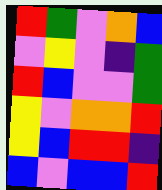[["red", "green", "violet", "orange", "blue"], ["violet", "yellow", "violet", "indigo", "green"], ["red", "blue", "violet", "violet", "green"], ["yellow", "violet", "orange", "orange", "red"], ["yellow", "blue", "red", "red", "indigo"], ["blue", "violet", "blue", "blue", "red"]]